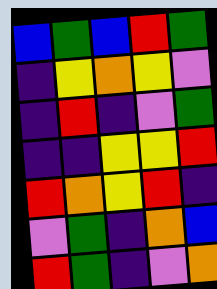[["blue", "green", "blue", "red", "green"], ["indigo", "yellow", "orange", "yellow", "violet"], ["indigo", "red", "indigo", "violet", "green"], ["indigo", "indigo", "yellow", "yellow", "red"], ["red", "orange", "yellow", "red", "indigo"], ["violet", "green", "indigo", "orange", "blue"], ["red", "green", "indigo", "violet", "orange"]]